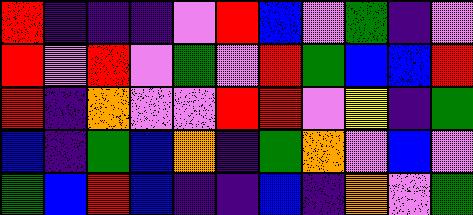[["red", "indigo", "indigo", "indigo", "violet", "red", "blue", "violet", "green", "indigo", "violet"], ["red", "violet", "red", "violet", "green", "violet", "red", "green", "blue", "blue", "red"], ["red", "indigo", "orange", "violet", "violet", "red", "red", "violet", "yellow", "indigo", "green"], ["blue", "indigo", "green", "blue", "orange", "indigo", "green", "orange", "violet", "blue", "violet"], ["green", "blue", "red", "blue", "indigo", "indigo", "blue", "indigo", "orange", "violet", "green"]]